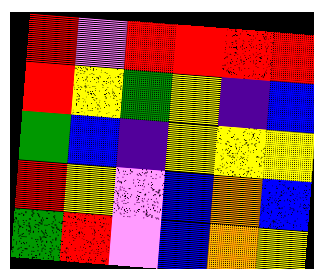[["red", "violet", "red", "red", "red", "red"], ["red", "yellow", "green", "yellow", "indigo", "blue"], ["green", "blue", "indigo", "yellow", "yellow", "yellow"], ["red", "yellow", "violet", "blue", "orange", "blue"], ["green", "red", "violet", "blue", "orange", "yellow"]]